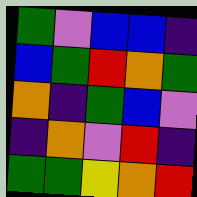[["green", "violet", "blue", "blue", "indigo"], ["blue", "green", "red", "orange", "green"], ["orange", "indigo", "green", "blue", "violet"], ["indigo", "orange", "violet", "red", "indigo"], ["green", "green", "yellow", "orange", "red"]]